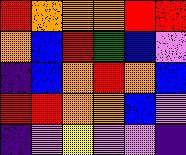[["red", "orange", "orange", "orange", "red", "red"], ["orange", "blue", "red", "green", "blue", "violet"], ["indigo", "blue", "orange", "red", "orange", "blue"], ["red", "red", "orange", "orange", "blue", "violet"], ["indigo", "violet", "yellow", "violet", "violet", "indigo"]]